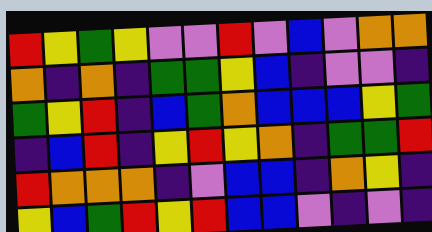[["red", "yellow", "green", "yellow", "violet", "violet", "red", "violet", "blue", "violet", "orange", "orange"], ["orange", "indigo", "orange", "indigo", "green", "green", "yellow", "blue", "indigo", "violet", "violet", "indigo"], ["green", "yellow", "red", "indigo", "blue", "green", "orange", "blue", "blue", "blue", "yellow", "green"], ["indigo", "blue", "red", "indigo", "yellow", "red", "yellow", "orange", "indigo", "green", "green", "red"], ["red", "orange", "orange", "orange", "indigo", "violet", "blue", "blue", "indigo", "orange", "yellow", "indigo"], ["yellow", "blue", "green", "red", "yellow", "red", "blue", "blue", "violet", "indigo", "violet", "indigo"]]